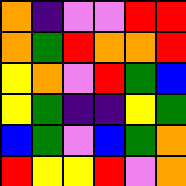[["orange", "indigo", "violet", "violet", "red", "red"], ["orange", "green", "red", "orange", "orange", "red"], ["yellow", "orange", "violet", "red", "green", "blue"], ["yellow", "green", "indigo", "indigo", "yellow", "green"], ["blue", "green", "violet", "blue", "green", "orange"], ["red", "yellow", "yellow", "red", "violet", "orange"]]